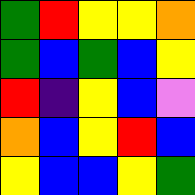[["green", "red", "yellow", "yellow", "orange"], ["green", "blue", "green", "blue", "yellow"], ["red", "indigo", "yellow", "blue", "violet"], ["orange", "blue", "yellow", "red", "blue"], ["yellow", "blue", "blue", "yellow", "green"]]